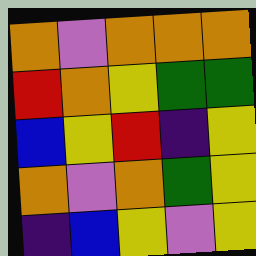[["orange", "violet", "orange", "orange", "orange"], ["red", "orange", "yellow", "green", "green"], ["blue", "yellow", "red", "indigo", "yellow"], ["orange", "violet", "orange", "green", "yellow"], ["indigo", "blue", "yellow", "violet", "yellow"]]